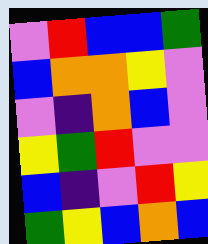[["violet", "red", "blue", "blue", "green"], ["blue", "orange", "orange", "yellow", "violet"], ["violet", "indigo", "orange", "blue", "violet"], ["yellow", "green", "red", "violet", "violet"], ["blue", "indigo", "violet", "red", "yellow"], ["green", "yellow", "blue", "orange", "blue"]]